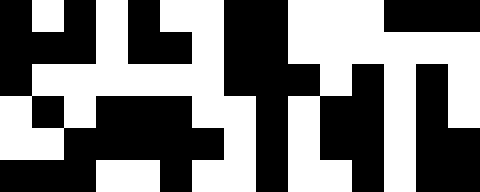[["black", "white", "black", "white", "black", "white", "white", "black", "black", "white", "white", "white", "black", "black", "black"], ["black", "black", "black", "white", "black", "black", "white", "black", "black", "white", "white", "white", "white", "white", "white"], ["black", "white", "white", "white", "white", "white", "white", "black", "black", "black", "white", "black", "white", "black", "white"], ["white", "black", "white", "black", "black", "black", "white", "white", "black", "white", "black", "black", "white", "black", "white"], ["white", "white", "black", "black", "black", "black", "black", "white", "black", "white", "black", "black", "white", "black", "black"], ["black", "black", "black", "white", "white", "black", "white", "white", "black", "white", "white", "black", "white", "black", "black"]]